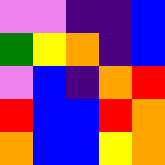[["violet", "violet", "indigo", "indigo", "blue"], ["green", "yellow", "orange", "indigo", "blue"], ["violet", "blue", "indigo", "orange", "red"], ["red", "blue", "blue", "red", "orange"], ["orange", "blue", "blue", "yellow", "orange"]]